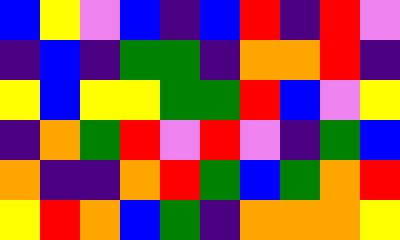[["blue", "yellow", "violet", "blue", "indigo", "blue", "red", "indigo", "red", "violet"], ["indigo", "blue", "indigo", "green", "green", "indigo", "orange", "orange", "red", "indigo"], ["yellow", "blue", "yellow", "yellow", "green", "green", "red", "blue", "violet", "yellow"], ["indigo", "orange", "green", "red", "violet", "red", "violet", "indigo", "green", "blue"], ["orange", "indigo", "indigo", "orange", "red", "green", "blue", "green", "orange", "red"], ["yellow", "red", "orange", "blue", "green", "indigo", "orange", "orange", "orange", "yellow"]]